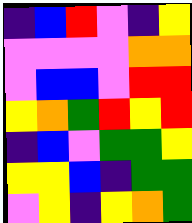[["indigo", "blue", "red", "violet", "indigo", "yellow"], ["violet", "violet", "violet", "violet", "orange", "orange"], ["violet", "blue", "blue", "violet", "red", "red"], ["yellow", "orange", "green", "red", "yellow", "red"], ["indigo", "blue", "violet", "green", "green", "yellow"], ["yellow", "yellow", "blue", "indigo", "green", "green"], ["violet", "yellow", "indigo", "yellow", "orange", "green"]]